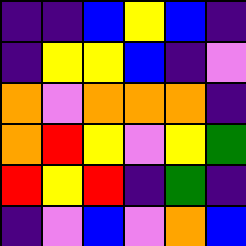[["indigo", "indigo", "blue", "yellow", "blue", "indigo"], ["indigo", "yellow", "yellow", "blue", "indigo", "violet"], ["orange", "violet", "orange", "orange", "orange", "indigo"], ["orange", "red", "yellow", "violet", "yellow", "green"], ["red", "yellow", "red", "indigo", "green", "indigo"], ["indigo", "violet", "blue", "violet", "orange", "blue"]]